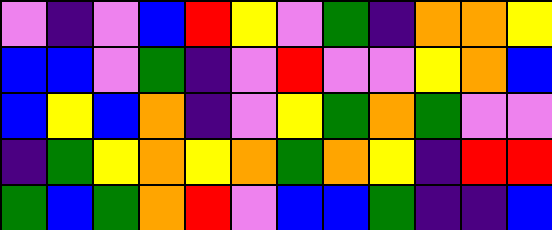[["violet", "indigo", "violet", "blue", "red", "yellow", "violet", "green", "indigo", "orange", "orange", "yellow"], ["blue", "blue", "violet", "green", "indigo", "violet", "red", "violet", "violet", "yellow", "orange", "blue"], ["blue", "yellow", "blue", "orange", "indigo", "violet", "yellow", "green", "orange", "green", "violet", "violet"], ["indigo", "green", "yellow", "orange", "yellow", "orange", "green", "orange", "yellow", "indigo", "red", "red"], ["green", "blue", "green", "orange", "red", "violet", "blue", "blue", "green", "indigo", "indigo", "blue"]]